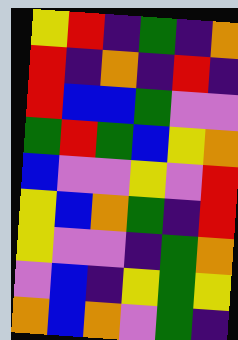[["yellow", "red", "indigo", "green", "indigo", "orange"], ["red", "indigo", "orange", "indigo", "red", "indigo"], ["red", "blue", "blue", "green", "violet", "violet"], ["green", "red", "green", "blue", "yellow", "orange"], ["blue", "violet", "violet", "yellow", "violet", "red"], ["yellow", "blue", "orange", "green", "indigo", "red"], ["yellow", "violet", "violet", "indigo", "green", "orange"], ["violet", "blue", "indigo", "yellow", "green", "yellow"], ["orange", "blue", "orange", "violet", "green", "indigo"]]